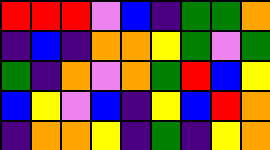[["red", "red", "red", "violet", "blue", "indigo", "green", "green", "orange"], ["indigo", "blue", "indigo", "orange", "orange", "yellow", "green", "violet", "green"], ["green", "indigo", "orange", "violet", "orange", "green", "red", "blue", "yellow"], ["blue", "yellow", "violet", "blue", "indigo", "yellow", "blue", "red", "orange"], ["indigo", "orange", "orange", "yellow", "indigo", "green", "indigo", "yellow", "orange"]]